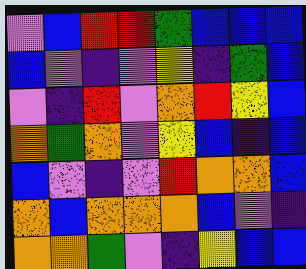[["violet", "blue", "red", "red", "green", "blue", "blue", "blue"], ["blue", "violet", "indigo", "violet", "yellow", "indigo", "green", "blue"], ["violet", "indigo", "red", "violet", "orange", "red", "yellow", "blue"], ["orange", "green", "orange", "violet", "yellow", "blue", "indigo", "blue"], ["blue", "violet", "indigo", "violet", "red", "orange", "orange", "blue"], ["orange", "blue", "orange", "orange", "orange", "blue", "violet", "indigo"], ["orange", "orange", "green", "violet", "indigo", "yellow", "blue", "blue"]]